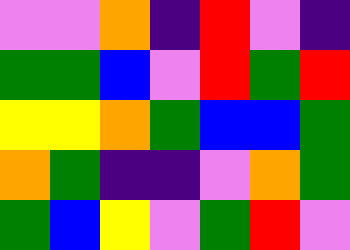[["violet", "violet", "orange", "indigo", "red", "violet", "indigo"], ["green", "green", "blue", "violet", "red", "green", "red"], ["yellow", "yellow", "orange", "green", "blue", "blue", "green"], ["orange", "green", "indigo", "indigo", "violet", "orange", "green"], ["green", "blue", "yellow", "violet", "green", "red", "violet"]]